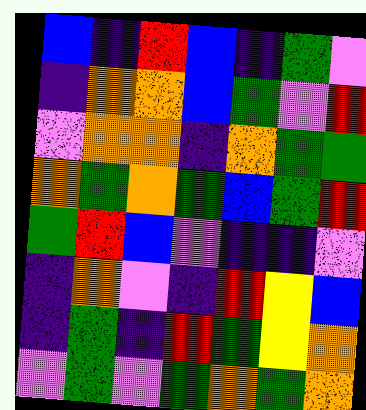[["blue", "indigo", "red", "blue", "indigo", "green", "violet"], ["indigo", "orange", "orange", "blue", "green", "violet", "red"], ["violet", "orange", "orange", "indigo", "orange", "green", "green"], ["orange", "green", "orange", "green", "blue", "green", "red"], ["green", "red", "blue", "violet", "indigo", "indigo", "violet"], ["indigo", "orange", "violet", "indigo", "red", "yellow", "blue"], ["indigo", "green", "indigo", "red", "green", "yellow", "orange"], ["violet", "green", "violet", "green", "orange", "green", "orange"]]